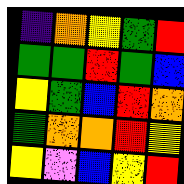[["indigo", "orange", "yellow", "green", "red"], ["green", "green", "red", "green", "blue"], ["yellow", "green", "blue", "red", "orange"], ["green", "orange", "orange", "red", "yellow"], ["yellow", "violet", "blue", "yellow", "red"]]